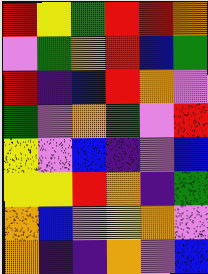[["red", "yellow", "green", "red", "red", "orange"], ["violet", "green", "orange", "red", "blue", "green"], ["red", "indigo", "blue", "red", "orange", "violet"], ["green", "violet", "orange", "green", "violet", "red"], ["yellow", "violet", "blue", "indigo", "violet", "blue"], ["yellow", "yellow", "red", "orange", "indigo", "green"], ["orange", "blue", "violet", "yellow", "orange", "violet"], ["orange", "indigo", "indigo", "orange", "violet", "blue"]]